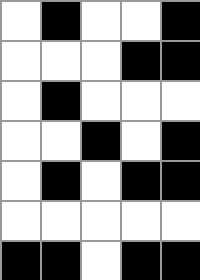[["white", "black", "white", "white", "black"], ["white", "white", "white", "black", "black"], ["white", "black", "white", "white", "white"], ["white", "white", "black", "white", "black"], ["white", "black", "white", "black", "black"], ["white", "white", "white", "white", "white"], ["black", "black", "white", "black", "black"]]